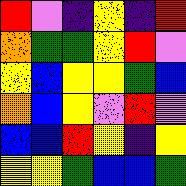[["red", "violet", "indigo", "yellow", "indigo", "red"], ["orange", "green", "green", "yellow", "red", "violet"], ["yellow", "blue", "yellow", "yellow", "green", "blue"], ["orange", "blue", "yellow", "violet", "red", "violet"], ["blue", "blue", "red", "yellow", "indigo", "yellow"], ["yellow", "yellow", "green", "blue", "blue", "green"]]